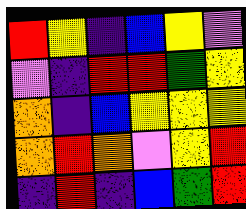[["red", "yellow", "indigo", "blue", "yellow", "violet"], ["violet", "indigo", "red", "red", "green", "yellow"], ["orange", "indigo", "blue", "yellow", "yellow", "yellow"], ["orange", "red", "orange", "violet", "yellow", "red"], ["indigo", "red", "indigo", "blue", "green", "red"]]